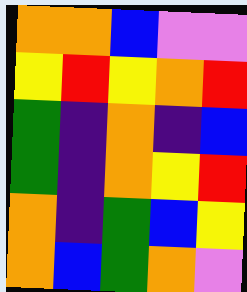[["orange", "orange", "blue", "violet", "violet"], ["yellow", "red", "yellow", "orange", "red"], ["green", "indigo", "orange", "indigo", "blue"], ["green", "indigo", "orange", "yellow", "red"], ["orange", "indigo", "green", "blue", "yellow"], ["orange", "blue", "green", "orange", "violet"]]